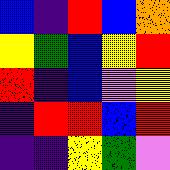[["blue", "indigo", "red", "blue", "orange"], ["yellow", "green", "blue", "yellow", "red"], ["red", "indigo", "blue", "violet", "yellow"], ["indigo", "red", "red", "blue", "red"], ["indigo", "indigo", "yellow", "green", "violet"]]